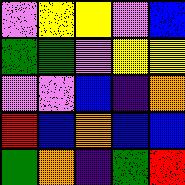[["violet", "yellow", "yellow", "violet", "blue"], ["green", "green", "violet", "yellow", "yellow"], ["violet", "violet", "blue", "indigo", "orange"], ["red", "blue", "orange", "blue", "blue"], ["green", "orange", "indigo", "green", "red"]]